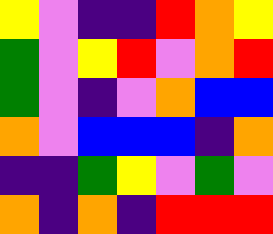[["yellow", "violet", "indigo", "indigo", "red", "orange", "yellow"], ["green", "violet", "yellow", "red", "violet", "orange", "red"], ["green", "violet", "indigo", "violet", "orange", "blue", "blue"], ["orange", "violet", "blue", "blue", "blue", "indigo", "orange"], ["indigo", "indigo", "green", "yellow", "violet", "green", "violet"], ["orange", "indigo", "orange", "indigo", "red", "red", "red"]]